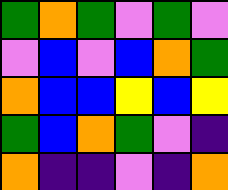[["green", "orange", "green", "violet", "green", "violet"], ["violet", "blue", "violet", "blue", "orange", "green"], ["orange", "blue", "blue", "yellow", "blue", "yellow"], ["green", "blue", "orange", "green", "violet", "indigo"], ["orange", "indigo", "indigo", "violet", "indigo", "orange"]]